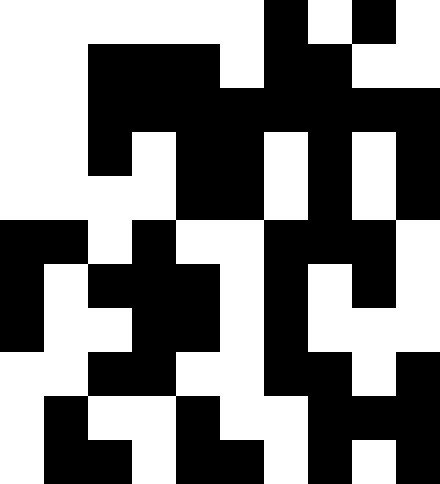[["white", "white", "white", "white", "white", "white", "black", "white", "black", "white"], ["white", "white", "black", "black", "black", "white", "black", "black", "white", "white"], ["white", "white", "black", "black", "black", "black", "black", "black", "black", "black"], ["white", "white", "black", "white", "black", "black", "white", "black", "white", "black"], ["white", "white", "white", "white", "black", "black", "white", "black", "white", "black"], ["black", "black", "white", "black", "white", "white", "black", "black", "black", "white"], ["black", "white", "black", "black", "black", "white", "black", "white", "black", "white"], ["black", "white", "white", "black", "black", "white", "black", "white", "white", "white"], ["white", "white", "black", "black", "white", "white", "black", "black", "white", "black"], ["white", "black", "white", "white", "black", "white", "white", "black", "black", "black"], ["white", "black", "black", "white", "black", "black", "white", "black", "white", "black"]]